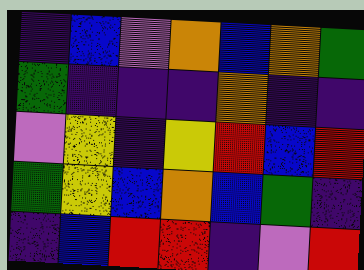[["indigo", "blue", "violet", "orange", "blue", "orange", "green"], ["green", "indigo", "indigo", "indigo", "orange", "indigo", "indigo"], ["violet", "yellow", "indigo", "yellow", "red", "blue", "red"], ["green", "yellow", "blue", "orange", "blue", "green", "indigo"], ["indigo", "blue", "red", "red", "indigo", "violet", "red"]]